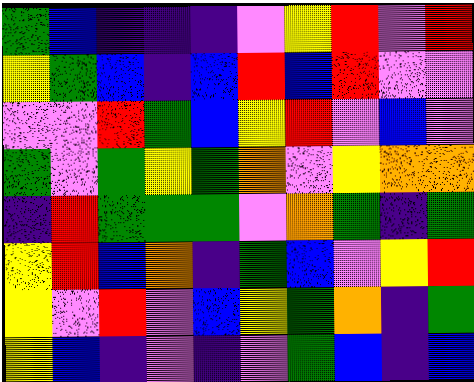[["green", "blue", "indigo", "indigo", "indigo", "violet", "yellow", "red", "violet", "red"], ["yellow", "green", "blue", "indigo", "blue", "red", "blue", "red", "violet", "violet"], ["violet", "violet", "red", "green", "blue", "yellow", "red", "violet", "blue", "violet"], ["green", "violet", "green", "yellow", "green", "orange", "violet", "yellow", "orange", "orange"], ["indigo", "red", "green", "green", "green", "violet", "orange", "green", "indigo", "green"], ["yellow", "red", "blue", "orange", "indigo", "green", "blue", "violet", "yellow", "red"], ["yellow", "violet", "red", "violet", "blue", "yellow", "green", "orange", "indigo", "green"], ["yellow", "blue", "indigo", "violet", "indigo", "violet", "green", "blue", "indigo", "blue"]]